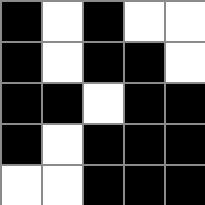[["black", "white", "black", "white", "white"], ["black", "white", "black", "black", "white"], ["black", "black", "white", "black", "black"], ["black", "white", "black", "black", "black"], ["white", "white", "black", "black", "black"]]